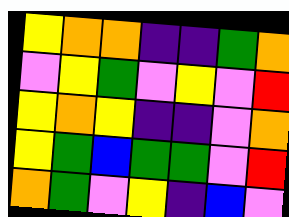[["yellow", "orange", "orange", "indigo", "indigo", "green", "orange"], ["violet", "yellow", "green", "violet", "yellow", "violet", "red"], ["yellow", "orange", "yellow", "indigo", "indigo", "violet", "orange"], ["yellow", "green", "blue", "green", "green", "violet", "red"], ["orange", "green", "violet", "yellow", "indigo", "blue", "violet"]]